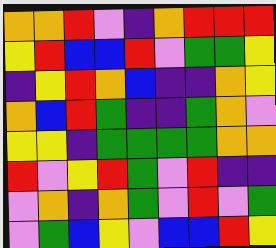[["orange", "orange", "red", "violet", "indigo", "orange", "red", "red", "red"], ["yellow", "red", "blue", "blue", "red", "violet", "green", "green", "yellow"], ["indigo", "yellow", "red", "orange", "blue", "indigo", "indigo", "orange", "yellow"], ["orange", "blue", "red", "green", "indigo", "indigo", "green", "orange", "violet"], ["yellow", "yellow", "indigo", "green", "green", "green", "green", "orange", "orange"], ["red", "violet", "yellow", "red", "green", "violet", "red", "indigo", "indigo"], ["violet", "orange", "indigo", "orange", "green", "violet", "red", "violet", "green"], ["violet", "green", "blue", "yellow", "violet", "blue", "blue", "red", "yellow"]]